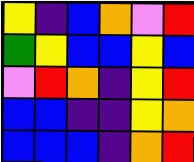[["yellow", "indigo", "blue", "orange", "violet", "red"], ["green", "yellow", "blue", "blue", "yellow", "blue"], ["violet", "red", "orange", "indigo", "yellow", "red"], ["blue", "blue", "indigo", "indigo", "yellow", "orange"], ["blue", "blue", "blue", "indigo", "orange", "red"]]